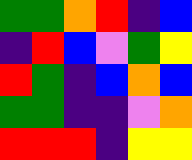[["green", "green", "orange", "red", "indigo", "blue"], ["indigo", "red", "blue", "violet", "green", "yellow"], ["red", "green", "indigo", "blue", "orange", "blue"], ["green", "green", "indigo", "indigo", "violet", "orange"], ["red", "red", "red", "indigo", "yellow", "yellow"]]